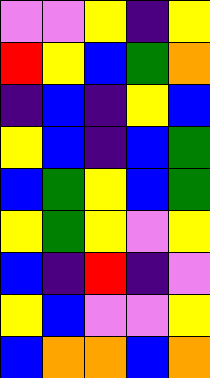[["violet", "violet", "yellow", "indigo", "yellow"], ["red", "yellow", "blue", "green", "orange"], ["indigo", "blue", "indigo", "yellow", "blue"], ["yellow", "blue", "indigo", "blue", "green"], ["blue", "green", "yellow", "blue", "green"], ["yellow", "green", "yellow", "violet", "yellow"], ["blue", "indigo", "red", "indigo", "violet"], ["yellow", "blue", "violet", "violet", "yellow"], ["blue", "orange", "orange", "blue", "orange"]]